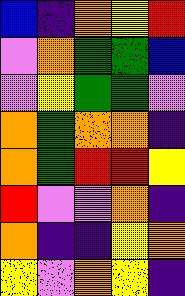[["blue", "indigo", "orange", "yellow", "red"], ["violet", "orange", "green", "green", "blue"], ["violet", "yellow", "green", "green", "violet"], ["orange", "green", "orange", "orange", "indigo"], ["orange", "green", "red", "red", "yellow"], ["red", "violet", "violet", "orange", "indigo"], ["orange", "indigo", "indigo", "yellow", "orange"], ["yellow", "violet", "orange", "yellow", "indigo"]]